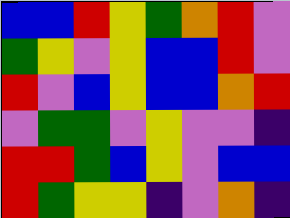[["blue", "blue", "red", "yellow", "green", "orange", "red", "violet"], ["green", "yellow", "violet", "yellow", "blue", "blue", "red", "violet"], ["red", "violet", "blue", "yellow", "blue", "blue", "orange", "red"], ["violet", "green", "green", "violet", "yellow", "violet", "violet", "indigo"], ["red", "red", "green", "blue", "yellow", "violet", "blue", "blue"], ["red", "green", "yellow", "yellow", "indigo", "violet", "orange", "indigo"]]